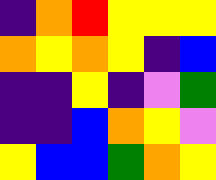[["indigo", "orange", "red", "yellow", "yellow", "yellow"], ["orange", "yellow", "orange", "yellow", "indigo", "blue"], ["indigo", "indigo", "yellow", "indigo", "violet", "green"], ["indigo", "indigo", "blue", "orange", "yellow", "violet"], ["yellow", "blue", "blue", "green", "orange", "yellow"]]